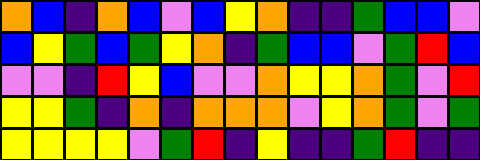[["orange", "blue", "indigo", "orange", "blue", "violet", "blue", "yellow", "orange", "indigo", "indigo", "green", "blue", "blue", "violet"], ["blue", "yellow", "green", "blue", "green", "yellow", "orange", "indigo", "green", "blue", "blue", "violet", "green", "red", "blue"], ["violet", "violet", "indigo", "red", "yellow", "blue", "violet", "violet", "orange", "yellow", "yellow", "orange", "green", "violet", "red"], ["yellow", "yellow", "green", "indigo", "orange", "indigo", "orange", "orange", "orange", "violet", "yellow", "orange", "green", "violet", "green"], ["yellow", "yellow", "yellow", "yellow", "violet", "green", "red", "indigo", "yellow", "indigo", "indigo", "green", "red", "indigo", "indigo"]]